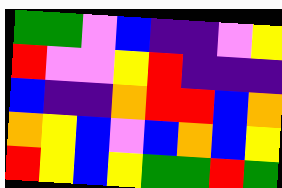[["green", "green", "violet", "blue", "indigo", "indigo", "violet", "yellow"], ["red", "violet", "violet", "yellow", "red", "indigo", "indigo", "indigo"], ["blue", "indigo", "indigo", "orange", "red", "red", "blue", "orange"], ["orange", "yellow", "blue", "violet", "blue", "orange", "blue", "yellow"], ["red", "yellow", "blue", "yellow", "green", "green", "red", "green"]]